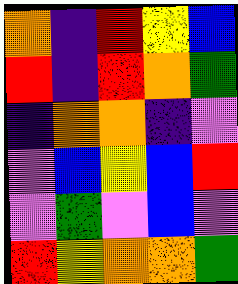[["orange", "indigo", "red", "yellow", "blue"], ["red", "indigo", "red", "orange", "green"], ["indigo", "orange", "orange", "indigo", "violet"], ["violet", "blue", "yellow", "blue", "red"], ["violet", "green", "violet", "blue", "violet"], ["red", "yellow", "orange", "orange", "green"]]